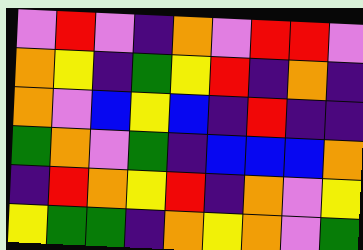[["violet", "red", "violet", "indigo", "orange", "violet", "red", "red", "violet"], ["orange", "yellow", "indigo", "green", "yellow", "red", "indigo", "orange", "indigo"], ["orange", "violet", "blue", "yellow", "blue", "indigo", "red", "indigo", "indigo"], ["green", "orange", "violet", "green", "indigo", "blue", "blue", "blue", "orange"], ["indigo", "red", "orange", "yellow", "red", "indigo", "orange", "violet", "yellow"], ["yellow", "green", "green", "indigo", "orange", "yellow", "orange", "violet", "green"]]